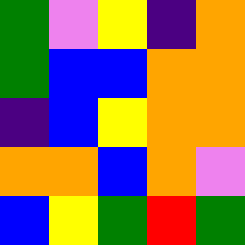[["green", "violet", "yellow", "indigo", "orange"], ["green", "blue", "blue", "orange", "orange"], ["indigo", "blue", "yellow", "orange", "orange"], ["orange", "orange", "blue", "orange", "violet"], ["blue", "yellow", "green", "red", "green"]]